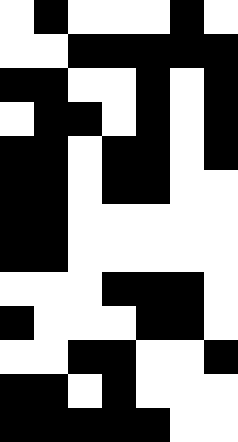[["white", "black", "white", "white", "white", "black", "white"], ["white", "white", "black", "black", "black", "black", "black"], ["black", "black", "white", "white", "black", "white", "black"], ["white", "black", "black", "white", "black", "white", "black"], ["black", "black", "white", "black", "black", "white", "black"], ["black", "black", "white", "black", "black", "white", "white"], ["black", "black", "white", "white", "white", "white", "white"], ["black", "black", "white", "white", "white", "white", "white"], ["white", "white", "white", "black", "black", "black", "white"], ["black", "white", "white", "white", "black", "black", "white"], ["white", "white", "black", "black", "white", "white", "black"], ["black", "black", "white", "black", "white", "white", "white"], ["black", "black", "black", "black", "black", "white", "white"]]